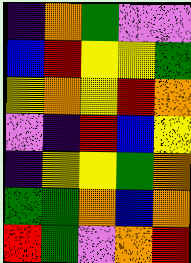[["indigo", "orange", "green", "violet", "violet"], ["blue", "red", "yellow", "yellow", "green"], ["yellow", "orange", "yellow", "red", "orange"], ["violet", "indigo", "red", "blue", "yellow"], ["indigo", "yellow", "yellow", "green", "orange"], ["green", "green", "orange", "blue", "orange"], ["red", "green", "violet", "orange", "red"]]